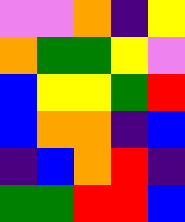[["violet", "violet", "orange", "indigo", "yellow"], ["orange", "green", "green", "yellow", "violet"], ["blue", "yellow", "yellow", "green", "red"], ["blue", "orange", "orange", "indigo", "blue"], ["indigo", "blue", "orange", "red", "indigo"], ["green", "green", "red", "red", "blue"]]